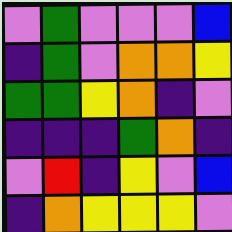[["violet", "green", "violet", "violet", "violet", "blue"], ["indigo", "green", "violet", "orange", "orange", "yellow"], ["green", "green", "yellow", "orange", "indigo", "violet"], ["indigo", "indigo", "indigo", "green", "orange", "indigo"], ["violet", "red", "indigo", "yellow", "violet", "blue"], ["indigo", "orange", "yellow", "yellow", "yellow", "violet"]]